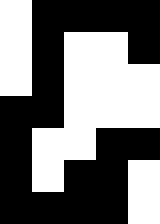[["white", "black", "black", "black", "black"], ["white", "black", "white", "white", "black"], ["white", "black", "white", "white", "white"], ["black", "black", "white", "white", "white"], ["black", "white", "white", "black", "black"], ["black", "white", "black", "black", "white"], ["black", "black", "black", "black", "white"]]